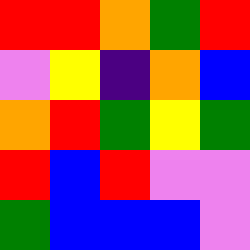[["red", "red", "orange", "green", "red"], ["violet", "yellow", "indigo", "orange", "blue"], ["orange", "red", "green", "yellow", "green"], ["red", "blue", "red", "violet", "violet"], ["green", "blue", "blue", "blue", "violet"]]